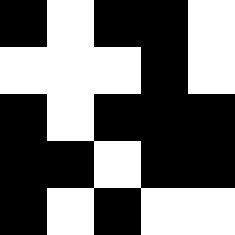[["black", "white", "black", "black", "white"], ["white", "white", "white", "black", "white"], ["black", "white", "black", "black", "black"], ["black", "black", "white", "black", "black"], ["black", "white", "black", "white", "white"]]